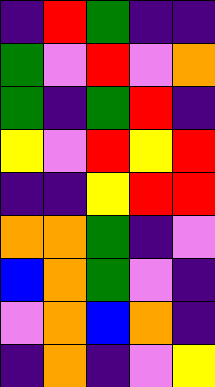[["indigo", "red", "green", "indigo", "indigo"], ["green", "violet", "red", "violet", "orange"], ["green", "indigo", "green", "red", "indigo"], ["yellow", "violet", "red", "yellow", "red"], ["indigo", "indigo", "yellow", "red", "red"], ["orange", "orange", "green", "indigo", "violet"], ["blue", "orange", "green", "violet", "indigo"], ["violet", "orange", "blue", "orange", "indigo"], ["indigo", "orange", "indigo", "violet", "yellow"]]